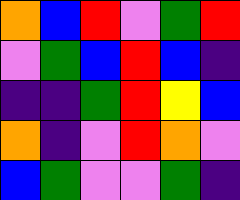[["orange", "blue", "red", "violet", "green", "red"], ["violet", "green", "blue", "red", "blue", "indigo"], ["indigo", "indigo", "green", "red", "yellow", "blue"], ["orange", "indigo", "violet", "red", "orange", "violet"], ["blue", "green", "violet", "violet", "green", "indigo"]]